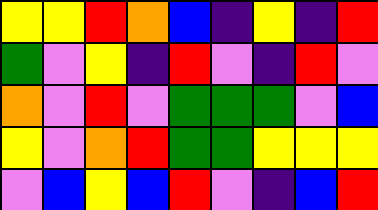[["yellow", "yellow", "red", "orange", "blue", "indigo", "yellow", "indigo", "red"], ["green", "violet", "yellow", "indigo", "red", "violet", "indigo", "red", "violet"], ["orange", "violet", "red", "violet", "green", "green", "green", "violet", "blue"], ["yellow", "violet", "orange", "red", "green", "green", "yellow", "yellow", "yellow"], ["violet", "blue", "yellow", "blue", "red", "violet", "indigo", "blue", "red"]]